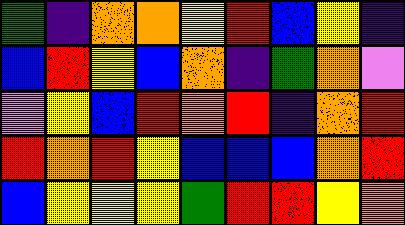[["green", "indigo", "orange", "orange", "yellow", "red", "blue", "yellow", "indigo"], ["blue", "red", "yellow", "blue", "orange", "indigo", "green", "orange", "violet"], ["violet", "yellow", "blue", "red", "orange", "red", "indigo", "orange", "red"], ["red", "orange", "red", "yellow", "blue", "blue", "blue", "orange", "red"], ["blue", "yellow", "yellow", "yellow", "green", "red", "red", "yellow", "orange"]]